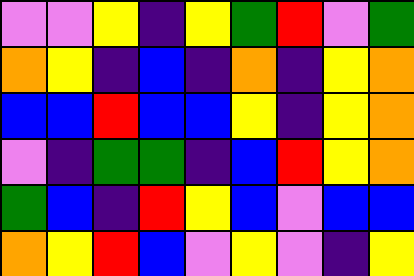[["violet", "violet", "yellow", "indigo", "yellow", "green", "red", "violet", "green"], ["orange", "yellow", "indigo", "blue", "indigo", "orange", "indigo", "yellow", "orange"], ["blue", "blue", "red", "blue", "blue", "yellow", "indigo", "yellow", "orange"], ["violet", "indigo", "green", "green", "indigo", "blue", "red", "yellow", "orange"], ["green", "blue", "indigo", "red", "yellow", "blue", "violet", "blue", "blue"], ["orange", "yellow", "red", "blue", "violet", "yellow", "violet", "indigo", "yellow"]]